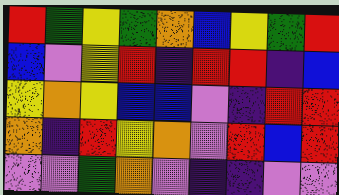[["red", "green", "yellow", "green", "orange", "blue", "yellow", "green", "red"], ["blue", "violet", "yellow", "red", "indigo", "red", "red", "indigo", "blue"], ["yellow", "orange", "yellow", "blue", "blue", "violet", "indigo", "red", "red"], ["orange", "indigo", "red", "yellow", "orange", "violet", "red", "blue", "red"], ["violet", "violet", "green", "orange", "violet", "indigo", "indigo", "violet", "violet"]]